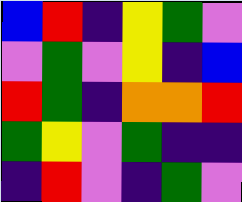[["blue", "red", "indigo", "yellow", "green", "violet"], ["violet", "green", "violet", "yellow", "indigo", "blue"], ["red", "green", "indigo", "orange", "orange", "red"], ["green", "yellow", "violet", "green", "indigo", "indigo"], ["indigo", "red", "violet", "indigo", "green", "violet"]]